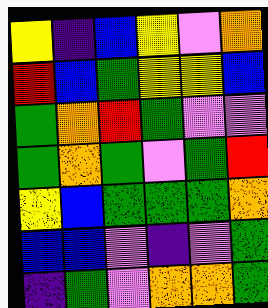[["yellow", "indigo", "blue", "yellow", "violet", "orange"], ["red", "blue", "green", "yellow", "yellow", "blue"], ["green", "orange", "red", "green", "violet", "violet"], ["green", "orange", "green", "violet", "green", "red"], ["yellow", "blue", "green", "green", "green", "orange"], ["blue", "blue", "violet", "indigo", "violet", "green"], ["indigo", "green", "violet", "orange", "orange", "green"]]